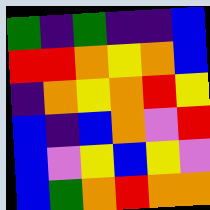[["green", "indigo", "green", "indigo", "indigo", "blue"], ["red", "red", "orange", "yellow", "orange", "blue"], ["indigo", "orange", "yellow", "orange", "red", "yellow"], ["blue", "indigo", "blue", "orange", "violet", "red"], ["blue", "violet", "yellow", "blue", "yellow", "violet"], ["blue", "green", "orange", "red", "orange", "orange"]]